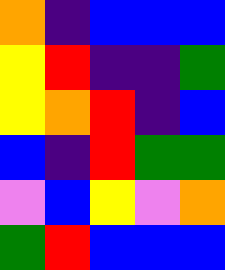[["orange", "indigo", "blue", "blue", "blue"], ["yellow", "red", "indigo", "indigo", "green"], ["yellow", "orange", "red", "indigo", "blue"], ["blue", "indigo", "red", "green", "green"], ["violet", "blue", "yellow", "violet", "orange"], ["green", "red", "blue", "blue", "blue"]]